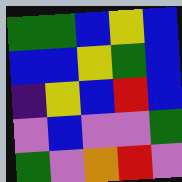[["green", "green", "blue", "yellow", "blue"], ["blue", "blue", "yellow", "green", "blue"], ["indigo", "yellow", "blue", "red", "blue"], ["violet", "blue", "violet", "violet", "green"], ["green", "violet", "orange", "red", "violet"]]